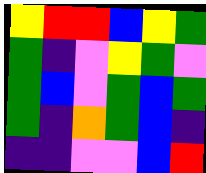[["yellow", "red", "red", "blue", "yellow", "green"], ["green", "indigo", "violet", "yellow", "green", "violet"], ["green", "blue", "violet", "green", "blue", "green"], ["green", "indigo", "orange", "green", "blue", "indigo"], ["indigo", "indigo", "violet", "violet", "blue", "red"]]